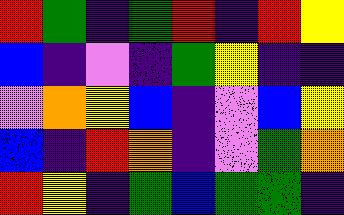[["red", "green", "indigo", "green", "red", "indigo", "red", "yellow"], ["blue", "indigo", "violet", "indigo", "green", "yellow", "indigo", "indigo"], ["violet", "orange", "yellow", "blue", "indigo", "violet", "blue", "yellow"], ["blue", "indigo", "red", "orange", "indigo", "violet", "green", "orange"], ["red", "yellow", "indigo", "green", "blue", "green", "green", "indigo"]]